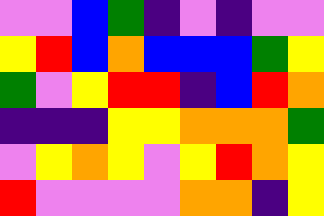[["violet", "violet", "blue", "green", "indigo", "violet", "indigo", "violet", "violet"], ["yellow", "red", "blue", "orange", "blue", "blue", "blue", "green", "yellow"], ["green", "violet", "yellow", "red", "red", "indigo", "blue", "red", "orange"], ["indigo", "indigo", "indigo", "yellow", "yellow", "orange", "orange", "orange", "green"], ["violet", "yellow", "orange", "yellow", "violet", "yellow", "red", "orange", "yellow"], ["red", "violet", "violet", "violet", "violet", "orange", "orange", "indigo", "yellow"]]